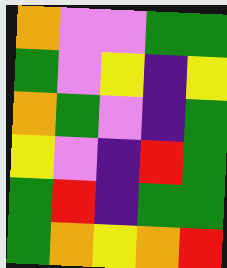[["orange", "violet", "violet", "green", "green"], ["green", "violet", "yellow", "indigo", "yellow"], ["orange", "green", "violet", "indigo", "green"], ["yellow", "violet", "indigo", "red", "green"], ["green", "red", "indigo", "green", "green"], ["green", "orange", "yellow", "orange", "red"]]